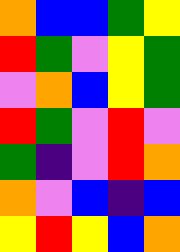[["orange", "blue", "blue", "green", "yellow"], ["red", "green", "violet", "yellow", "green"], ["violet", "orange", "blue", "yellow", "green"], ["red", "green", "violet", "red", "violet"], ["green", "indigo", "violet", "red", "orange"], ["orange", "violet", "blue", "indigo", "blue"], ["yellow", "red", "yellow", "blue", "orange"]]